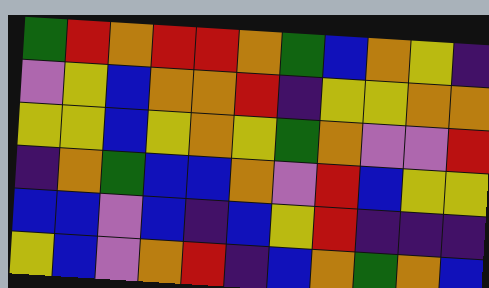[["green", "red", "orange", "red", "red", "orange", "green", "blue", "orange", "yellow", "indigo"], ["violet", "yellow", "blue", "orange", "orange", "red", "indigo", "yellow", "yellow", "orange", "orange"], ["yellow", "yellow", "blue", "yellow", "orange", "yellow", "green", "orange", "violet", "violet", "red"], ["indigo", "orange", "green", "blue", "blue", "orange", "violet", "red", "blue", "yellow", "yellow"], ["blue", "blue", "violet", "blue", "indigo", "blue", "yellow", "red", "indigo", "indigo", "indigo"], ["yellow", "blue", "violet", "orange", "red", "indigo", "blue", "orange", "green", "orange", "blue"]]